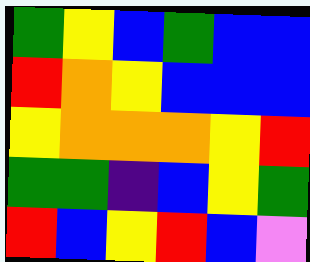[["green", "yellow", "blue", "green", "blue", "blue"], ["red", "orange", "yellow", "blue", "blue", "blue"], ["yellow", "orange", "orange", "orange", "yellow", "red"], ["green", "green", "indigo", "blue", "yellow", "green"], ["red", "blue", "yellow", "red", "blue", "violet"]]